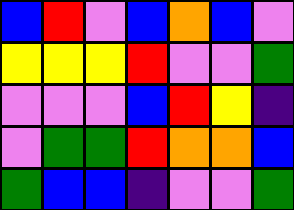[["blue", "red", "violet", "blue", "orange", "blue", "violet"], ["yellow", "yellow", "yellow", "red", "violet", "violet", "green"], ["violet", "violet", "violet", "blue", "red", "yellow", "indigo"], ["violet", "green", "green", "red", "orange", "orange", "blue"], ["green", "blue", "blue", "indigo", "violet", "violet", "green"]]